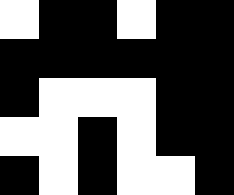[["white", "black", "black", "white", "black", "black"], ["black", "black", "black", "black", "black", "black"], ["black", "white", "white", "white", "black", "black"], ["white", "white", "black", "white", "black", "black"], ["black", "white", "black", "white", "white", "black"]]